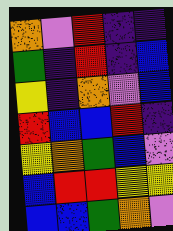[["orange", "violet", "red", "indigo", "indigo"], ["green", "indigo", "red", "indigo", "blue"], ["yellow", "indigo", "orange", "violet", "blue"], ["red", "blue", "blue", "red", "indigo"], ["yellow", "orange", "green", "blue", "violet"], ["blue", "red", "red", "yellow", "yellow"], ["blue", "blue", "green", "orange", "violet"]]